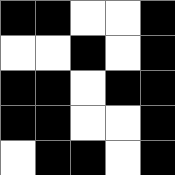[["black", "black", "white", "white", "black"], ["white", "white", "black", "white", "black"], ["black", "black", "white", "black", "black"], ["black", "black", "white", "white", "black"], ["white", "black", "black", "white", "black"]]